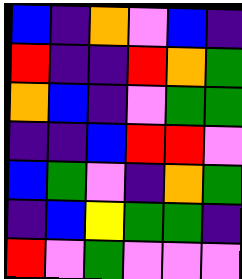[["blue", "indigo", "orange", "violet", "blue", "indigo"], ["red", "indigo", "indigo", "red", "orange", "green"], ["orange", "blue", "indigo", "violet", "green", "green"], ["indigo", "indigo", "blue", "red", "red", "violet"], ["blue", "green", "violet", "indigo", "orange", "green"], ["indigo", "blue", "yellow", "green", "green", "indigo"], ["red", "violet", "green", "violet", "violet", "violet"]]